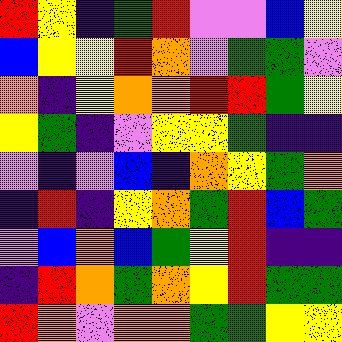[["red", "yellow", "indigo", "green", "red", "violet", "violet", "blue", "yellow"], ["blue", "yellow", "yellow", "red", "orange", "violet", "green", "green", "violet"], ["orange", "indigo", "yellow", "orange", "orange", "red", "red", "green", "yellow"], ["yellow", "green", "indigo", "violet", "yellow", "yellow", "green", "indigo", "indigo"], ["violet", "indigo", "violet", "blue", "indigo", "orange", "yellow", "green", "orange"], ["indigo", "red", "indigo", "yellow", "orange", "green", "red", "blue", "green"], ["violet", "blue", "orange", "blue", "green", "yellow", "red", "indigo", "indigo"], ["indigo", "red", "orange", "green", "orange", "yellow", "red", "green", "green"], ["red", "orange", "violet", "orange", "orange", "green", "green", "yellow", "yellow"]]